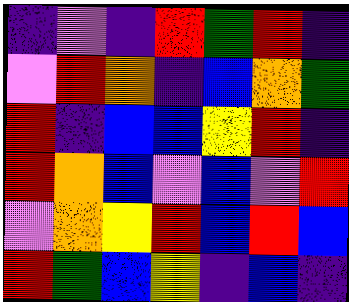[["indigo", "violet", "indigo", "red", "green", "red", "indigo"], ["violet", "red", "orange", "indigo", "blue", "orange", "green"], ["red", "indigo", "blue", "blue", "yellow", "red", "indigo"], ["red", "orange", "blue", "violet", "blue", "violet", "red"], ["violet", "orange", "yellow", "red", "blue", "red", "blue"], ["red", "green", "blue", "yellow", "indigo", "blue", "indigo"]]